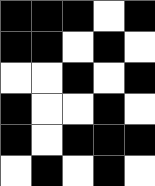[["black", "black", "black", "white", "black"], ["black", "black", "white", "black", "white"], ["white", "white", "black", "white", "black"], ["black", "white", "white", "black", "white"], ["black", "white", "black", "black", "black"], ["white", "black", "white", "black", "white"]]